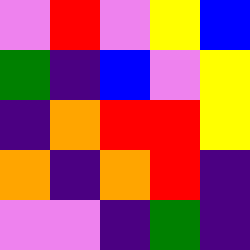[["violet", "red", "violet", "yellow", "blue"], ["green", "indigo", "blue", "violet", "yellow"], ["indigo", "orange", "red", "red", "yellow"], ["orange", "indigo", "orange", "red", "indigo"], ["violet", "violet", "indigo", "green", "indigo"]]